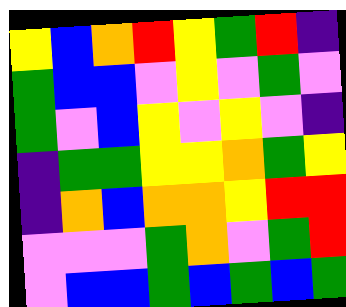[["yellow", "blue", "orange", "red", "yellow", "green", "red", "indigo"], ["green", "blue", "blue", "violet", "yellow", "violet", "green", "violet"], ["green", "violet", "blue", "yellow", "violet", "yellow", "violet", "indigo"], ["indigo", "green", "green", "yellow", "yellow", "orange", "green", "yellow"], ["indigo", "orange", "blue", "orange", "orange", "yellow", "red", "red"], ["violet", "violet", "violet", "green", "orange", "violet", "green", "red"], ["violet", "blue", "blue", "green", "blue", "green", "blue", "green"]]